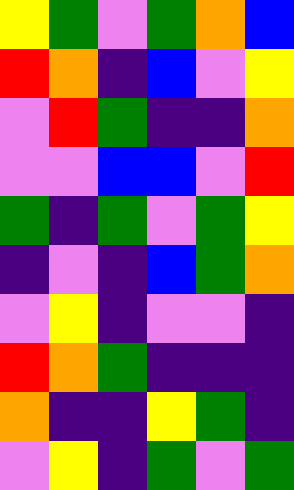[["yellow", "green", "violet", "green", "orange", "blue"], ["red", "orange", "indigo", "blue", "violet", "yellow"], ["violet", "red", "green", "indigo", "indigo", "orange"], ["violet", "violet", "blue", "blue", "violet", "red"], ["green", "indigo", "green", "violet", "green", "yellow"], ["indigo", "violet", "indigo", "blue", "green", "orange"], ["violet", "yellow", "indigo", "violet", "violet", "indigo"], ["red", "orange", "green", "indigo", "indigo", "indigo"], ["orange", "indigo", "indigo", "yellow", "green", "indigo"], ["violet", "yellow", "indigo", "green", "violet", "green"]]